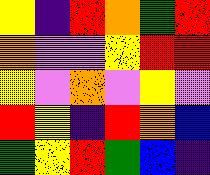[["yellow", "indigo", "red", "orange", "green", "red"], ["orange", "violet", "violet", "yellow", "red", "red"], ["yellow", "violet", "orange", "violet", "yellow", "violet"], ["red", "yellow", "indigo", "red", "orange", "blue"], ["green", "yellow", "red", "green", "blue", "indigo"]]